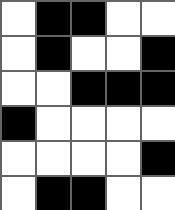[["white", "black", "black", "white", "white"], ["white", "black", "white", "white", "black"], ["white", "white", "black", "black", "black"], ["black", "white", "white", "white", "white"], ["white", "white", "white", "white", "black"], ["white", "black", "black", "white", "white"]]